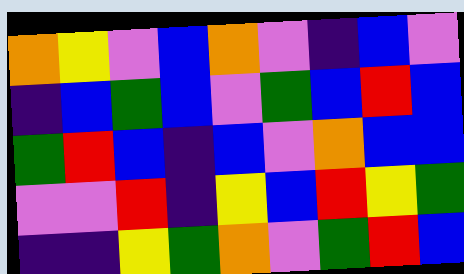[["orange", "yellow", "violet", "blue", "orange", "violet", "indigo", "blue", "violet"], ["indigo", "blue", "green", "blue", "violet", "green", "blue", "red", "blue"], ["green", "red", "blue", "indigo", "blue", "violet", "orange", "blue", "blue"], ["violet", "violet", "red", "indigo", "yellow", "blue", "red", "yellow", "green"], ["indigo", "indigo", "yellow", "green", "orange", "violet", "green", "red", "blue"]]